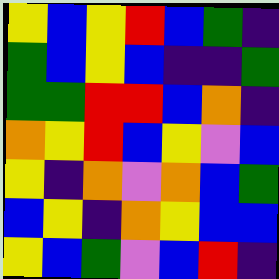[["yellow", "blue", "yellow", "red", "blue", "green", "indigo"], ["green", "blue", "yellow", "blue", "indigo", "indigo", "green"], ["green", "green", "red", "red", "blue", "orange", "indigo"], ["orange", "yellow", "red", "blue", "yellow", "violet", "blue"], ["yellow", "indigo", "orange", "violet", "orange", "blue", "green"], ["blue", "yellow", "indigo", "orange", "yellow", "blue", "blue"], ["yellow", "blue", "green", "violet", "blue", "red", "indigo"]]